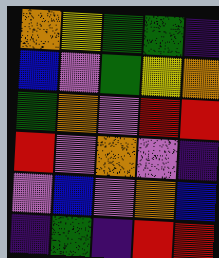[["orange", "yellow", "green", "green", "indigo"], ["blue", "violet", "green", "yellow", "orange"], ["green", "orange", "violet", "red", "red"], ["red", "violet", "orange", "violet", "indigo"], ["violet", "blue", "violet", "orange", "blue"], ["indigo", "green", "indigo", "red", "red"]]